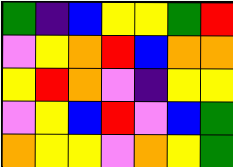[["green", "indigo", "blue", "yellow", "yellow", "green", "red"], ["violet", "yellow", "orange", "red", "blue", "orange", "orange"], ["yellow", "red", "orange", "violet", "indigo", "yellow", "yellow"], ["violet", "yellow", "blue", "red", "violet", "blue", "green"], ["orange", "yellow", "yellow", "violet", "orange", "yellow", "green"]]